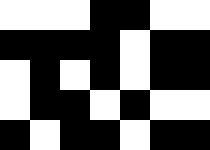[["white", "white", "white", "black", "black", "white", "white"], ["black", "black", "black", "black", "white", "black", "black"], ["white", "black", "white", "black", "white", "black", "black"], ["white", "black", "black", "white", "black", "white", "white"], ["black", "white", "black", "black", "white", "black", "black"]]